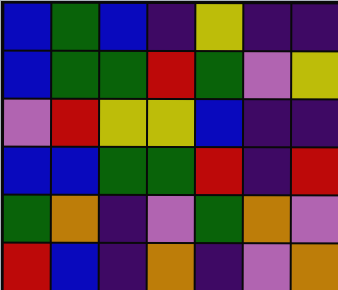[["blue", "green", "blue", "indigo", "yellow", "indigo", "indigo"], ["blue", "green", "green", "red", "green", "violet", "yellow"], ["violet", "red", "yellow", "yellow", "blue", "indigo", "indigo"], ["blue", "blue", "green", "green", "red", "indigo", "red"], ["green", "orange", "indigo", "violet", "green", "orange", "violet"], ["red", "blue", "indigo", "orange", "indigo", "violet", "orange"]]